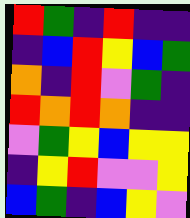[["red", "green", "indigo", "red", "indigo", "indigo"], ["indigo", "blue", "red", "yellow", "blue", "green"], ["orange", "indigo", "red", "violet", "green", "indigo"], ["red", "orange", "red", "orange", "indigo", "indigo"], ["violet", "green", "yellow", "blue", "yellow", "yellow"], ["indigo", "yellow", "red", "violet", "violet", "yellow"], ["blue", "green", "indigo", "blue", "yellow", "violet"]]